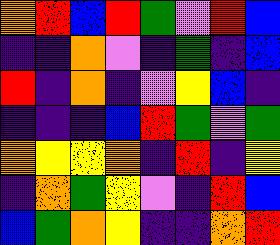[["orange", "red", "blue", "red", "green", "violet", "red", "blue"], ["indigo", "indigo", "orange", "violet", "indigo", "green", "indigo", "blue"], ["red", "indigo", "orange", "indigo", "violet", "yellow", "blue", "indigo"], ["indigo", "indigo", "indigo", "blue", "red", "green", "violet", "green"], ["orange", "yellow", "yellow", "orange", "indigo", "red", "indigo", "yellow"], ["indigo", "orange", "green", "yellow", "violet", "indigo", "red", "blue"], ["blue", "green", "orange", "yellow", "indigo", "indigo", "orange", "red"]]